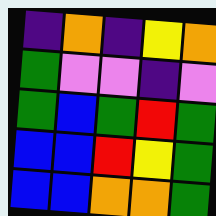[["indigo", "orange", "indigo", "yellow", "orange"], ["green", "violet", "violet", "indigo", "violet"], ["green", "blue", "green", "red", "green"], ["blue", "blue", "red", "yellow", "green"], ["blue", "blue", "orange", "orange", "green"]]